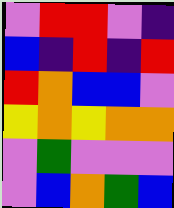[["violet", "red", "red", "violet", "indigo"], ["blue", "indigo", "red", "indigo", "red"], ["red", "orange", "blue", "blue", "violet"], ["yellow", "orange", "yellow", "orange", "orange"], ["violet", "green", "violet", "violet", "violet"], ["violet", "blue", "orange", "green", "blue"]]